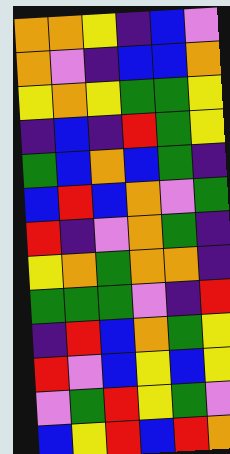[["orange", "orange", "yellow", "indigo", "blue", "violet"], ["orange", "violet", "indigo", "blue", "blue", "orange"], ["yellow", "orange", "yellow", "green", "green", "yellow"], ["indigo", "blue", "indigo", "red", "green", "yellow"], ["green", "blue", "orange", "blue", "green", "indigo"], ["blue", "red", "blue", "orange", "violet", "green"], ["red", "indigo", "violet", "orange", "green", "indigo"], ["yellow", "orange", "green", "orange", "orange", "indigo"], ["green", "green", "green", "violet", "indigo", "red"], ["indigo", "red", "blue", "orange", "green", "yellow"], ["red", "violet", "blue", "yellow", "blue", "yellow"], ["violet", "green", "red", "yellow", "green", "violet"], ["blue", "yellow", "red", "blue", "red", "orange"]]